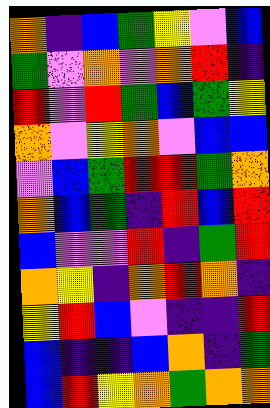[["orange", "indigo", "blue", "green", "yellow", "violet", "blue"], ["green", "violet", "orange", "violet", "orange", "red", "indigo"], ["red", "violet", "red", "green", "blue", "green", "yellow"], ["orange", "violet", "yellow", "orange", "violet", "blue", "blue"], ["violet", "blue", "green", "red", "red", "green", "orange"], ["orange", "blue", "green", "indigo", "red", "blue", "red"], ["blue", "violet", "violet", "red", "indigo", "green", "red"], ["orange", "yellow", "indigo", "orange", "red", "orange", "indigo"], ["yellow", "red", "blue", "violet", "indigo", "indigo", "red"], ["blue", "indigo", "indigo", "blue", "orange", "indigo", "green"], ["blue", "red", "yellow", "orange", "green", "orange", "orange"]]